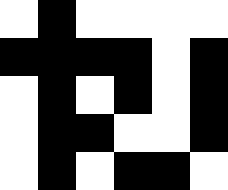[["white", "black", "white", "white", "white", "white"], ["black", "black", "black", "black", "white", "black"], ["white", "black", "white", "black", "white", "black"], ["white", "black", "black", "white", "white", "black"], ["white", "black", "white", "black", "black", "white"]]